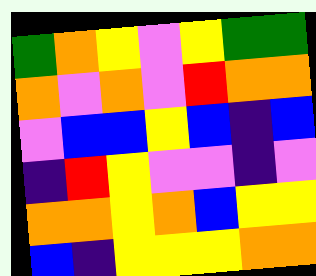[["green", "orange", "yellow", "violet", "yellow", "green", "green"], ["orange", "violet", "orange", "violet", "red", "orange", "orange"], ["violet", "blue", "blue", "yellow", "blue", "indigo", "blue"], ["indigo", "red", "yellow", "violet", "violet", "indigo", "violet"], ["orange", "orange", "yellow", "orange", "blue", "yellow", "yellow"], ["blue", "indigo", "yellow", "yellow", "yellow", "orange", "orange"]]